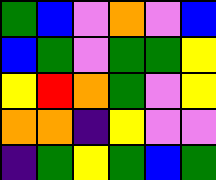[["green", "blue", "violet", "orange", "violet", "blue"], ["blue", "green", "violet", "green", "green", "yellow"], ["yellow", "red", "orange", "green", "violet", "yellow"], ["orange", "orange", "indigo", "yellow", "violet", "violet"], ["indigo", "green", "yellow", "green", "blue", "green"]]